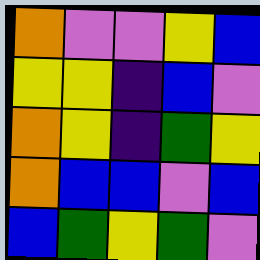[["orange", "violet", "violet", "yellow", "blue"], ["yellow", "yellow", "indigo", "blue", "violet"], ["orange", "yellow", "indigo", "green", "yellow"], ["orange", "blue", "blue", "violet", "blue"], ["blue", "green", "yellow", "green", "violet"]]